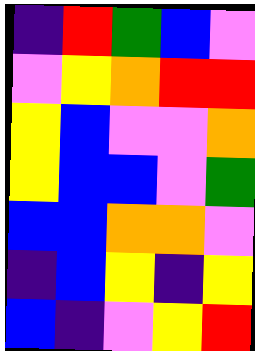[["indigo", "red", "green", "blue", "violet"], ["violet", "yellow", "orange", "red", "red"], ["yellow", "blue", "violet", "violet", "orange"], ["yellow", "blue", "blue", "violet", "green"], ["blue", "blue", "orange", "orange", "violet"], ["indigo", "blue", "yellow", "indigo", "yellow"], ["blue", "indigo", "violet", "yellow", "red"]]